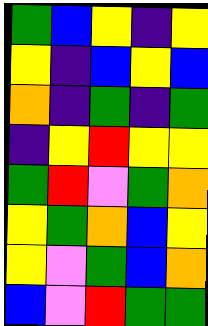[["green", "blue", "yellow", "indigo", "yellow"], ["yellow", "indigo", "blue", "yellow", "blue"], ["orange", "indigo", "green", "indigo", "green"], ["indigo", "yellow", "red", "yellow", "yellow"], ["green", "red", "violet", "green", "orange"], ["yellow", "green", "orange", "blue", "yellow"], ["yellow", "violet", "green", "blue", "orange"], ["blue", "violet", "red", "green", "green"]]